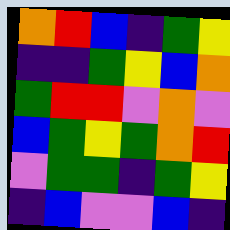[["orange", "red", "blue", "indigo", "green", "yellow"], ["indigo", "indigo", "green", "yellow", "blue", "orange"], ["green", "red", "red", "violet", "orange", "violet"], ["blue", "green", "yellow", "green", "orange", "red"], ["violet", "green", "green", "indigo", "green", "yellow"], ["indigo", "blue", "violet", "violet", "blue", "indigo"]]